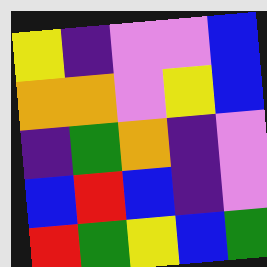[["yellow", "indigo", "violet", "violet", "blue"], ["orange", "orange", "violet", "yellow", "blue"], ["indigo", "green", "orange", "indigo", "violet"], ["blue", "red", "blue", "indigo", "violet"], ["red", "green", "yellow", "blue", "green"]]